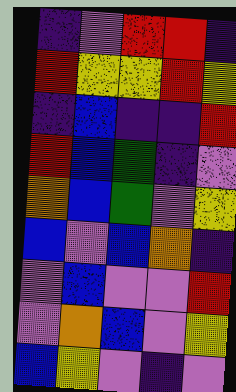[["indigo", "violet", "red", "red", "indigo"], ["red", "yellow", "yellow", "red", "yellow"], ["indigo", "blue", "indigo", "indigo", "red"], ["red", "blue", "green", "indigo", "violet"], ["orange", "blue", "green", "violet", "yellow"], ["blue", "violet", "blue", "orange", "indigo"], ["violet", "blue", "violet", "violet", "red"], ["violet", "orange", "blue", "violet", "yellow"], ["blue", "yellow", "violet", "indigo", "violet"]]